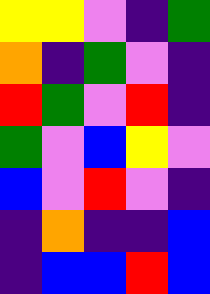[["yellow", "yellow", "violet", "indigo", "green"], ["orange", "indigo", "green", "violet", "indigo"], ["red", "green", "violet", "red", "indigo"], ["green", "violet", "blue", "yellow", "violet"], ["blue", "violet", "red", "violet", "indigo"], ["indigo", "orange", "indigo", "indigo", "blue"], ["indigo", "blue", "blue", "red", "blue"]]